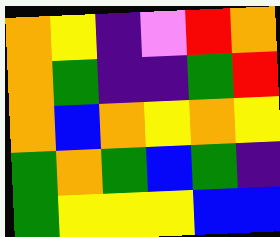[["orange", "yellow", "indigo", "violet", "red", "orange"], ["orange", "green", "indigo", "indigo", "green", "red"], ["orange", "blue", "orange", "yellow", "orange", "yellow"], ["green", "orange", "green", "blue", "green", "indigo"], ["green", "yellow", "yellow", "yellow", "blue", "blue"]]